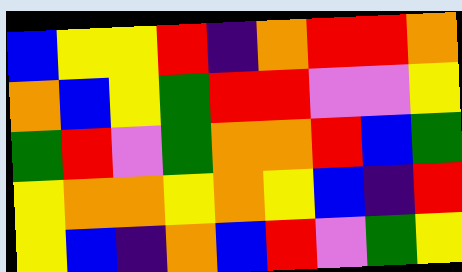[["blue", "yellow", "yellow", "red", "indigo", "orange", "red", "red", "orange"], ["orange", "blue", "yellow", "green", "red", "red", "violet", "violet", "yellow"], ["green", "red", "violet", "green", "orange", "orange", "red", "blue", "green"], ["yellow", "orange", "orange", "yellow", "orange", "yellow", "blue", "indigo", "red"], ["yellow", "blue", "indigo", "orange", "blue", "red", "violet", "green", "yellow"]]